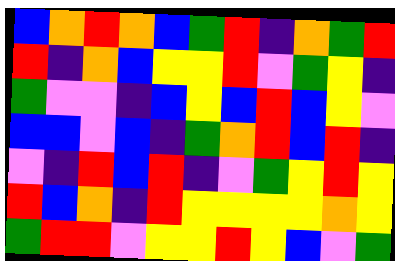[["blue", "orange", "red", "orange", "blue", "green", "red", "indigo", "orange", "green", "red"], ["red", "indigo", "orange", "blue", "yellow", "yellow", "red", "violet", "green", "yellow", "indigo"], ["green", "violet", "violet", "indigo", "blue", "yellow", "blue", "red", "blue", "yellow", "violet"], ["blue", "blue", "violet", "blue", "indigo", "green", "orange", "red", "blue", "red", "indigo"], ["violet", "indigo", "red", "blue", "red", "indigo", "violet", "green", "yellow", "red", "yellow"], ["red", "blue", "orange", "indigo", "red", "yellow", "yellow", "yellow", "yellow", "orange", "yellow"], ["green", "red", "red", "violet", "yellow", "yellow", "red", "yellow", "blue", "violet", "green"]]